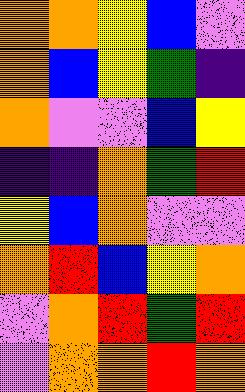[["orange", "orange", "yellow", "blue", "violet"], ["orange", "blue", "yellow", "green", "indigo"], ["orange", "violet", "violet", "blue", "yellow"], ["indigo", "indigo", "orange", "green", "red"], ["yellow", "blue", "orange", "violet", "violet"], ["orange", "red", "blue", "yellow", "orange"], ["violet", "orange", "red", "green", "red"], ["violet", "orange", "orange", "red", "orange"]]